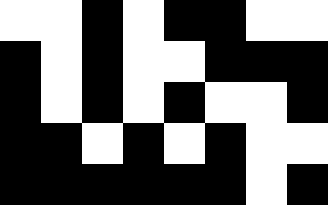[["white", "white", "black", "white", "black", "black", "white", "white"], ["black", "white", "black", "white", "white", "black", "black", "black"], ["black", "white", "black", "white", "black", "white", "white", "black"], ["black", "black", "white", "black", "white", "black", "white", "white"], ["black", "black", "black", "black", "black", "black", "white", "black"]]